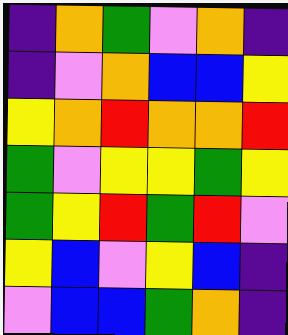[["indigo", "orange", "green", "violet", "orange", "indigo"], ["indigo", "violet", "orange", "blue", "blue", "yellow"], ["yellow", "orange", "red", "orange", "orange", "red"], ["green", "violet", "yellow", "yellow", "green", "yellow"], ["green", "yellow", "red", "green", "red", "violet"], ["yellow", "blue", "violet", "yellow", "blue", "indigo"], ["violet", "blue", "blue", "green", "orange", "indigo"]]